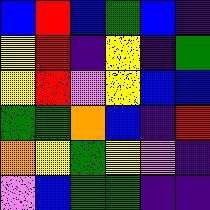[["blue", "red", "blue", "green", "blue", "indigo"], ["yellow", "red", "indigo", "yellow", "indigo", "green"], ["yellow", "red", "violet", "yellow", "blue", "blue"], ["green", "green", "orange", "blue", "indigo", "red"], ["orange", "yellow", "green", "yellow", "violet", "indigo"], ["violet", "blue", "green", "green", "indigo", "indigo"]]